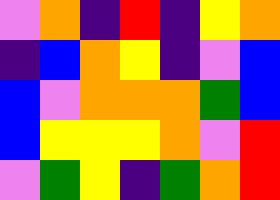[["violet", "orange", "indigo", "red", "indigo", "yellow", "orange"], ["indigo", "blue", "orange", "yellow", "indigo", "violet", "blue"], ["blue", "violet", "orange", "orange", "orange", "green", "blue"], ["blue", "yellow", "yellow", "yellow", "orange", "violet", "red"], ["violet", "green", "yellow", "indigo", "green", "orange", "red"]]